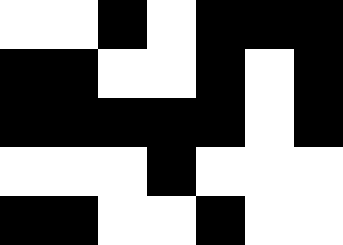[["white", "white", "black", "white", "black", "black", "black"], ["black", "black", "white", "white", "black", "white", "black"], ["black", "black", "black", "black", "black", "white", "black"], ["white", "white", "white", "black", "white", "white", "white"], ["black", "black", "white", "white", "black", "white", "white"]]